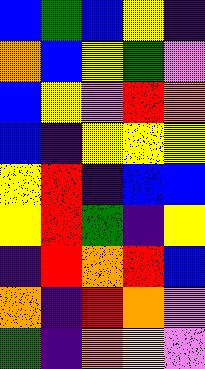[["blue", "green", "blue", "yellow", "indigo"], ["orange", "blue", "yellow", "green", "violet"], ["blue", "yellow", "violet", "red", "orange"], ["blue", "indigo", "yellow", "yellow", "yellow"], ["yellow", "red", "indigo", "blue", "blue"], ["yellow", "red", "green", "indigo", "yellow"], ["indigo", "red", "orange", "red", "blue"], ["orange", "indigo", "red", "orange", "violet"], ["green", "indigo", "orange", "yellow", "violet"]]